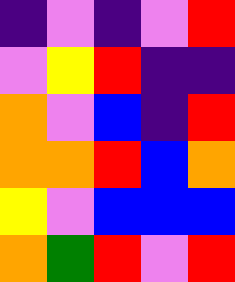[["indigo", "violet", "indigo", "violet", "red"], ["violet", "yellow", "red", "indigo", "indigo"], ["orange", "violet", "blue", "indigo", "red"], ["orange", "orange", "red", "blue", "orange"], ["yellow", "violet", "blue", "blue", "blue"], ["orange", "green", "red", "violet", "red"]]